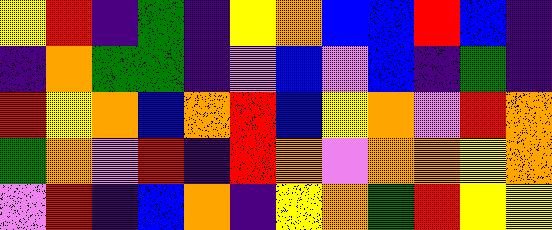[["yellow", "red", "indigo", "green", "indigo", "yellow", "orange", "blue", "blue", "red", "blue", "indigo"], ["indigo", "orange", "green", "green", "indigo", "violet", "blue", "violet", "blue", "indigo", "green", "indigo"], ["red", "yellow", "orange", "blue", "orange", "red", "blue", "yellow", "orange", "violet", "red", "orange"], ["green", "orange", "violet", "red", "indigo", "red", "orange", "violet", "orange", "orange", "yellow", "orange"], ["violet", "red", "indigo", "blue", "orange", "indigo", "yellow", "orange", "green", "red", "yellow", "yellow"]]